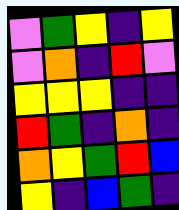[["violet", "green", "yellow", "indigo", "yellow"], ["violet", "orange", "indigo", "red", "violet"], ["yellow", "yellow", "yellow", "indigo", "indigo"], ["red", "green", "indigo", "orange", "indigo"], ["orange", "yellow", "green", "red", "blue"], ["yellow", "indigo", "blue", "green", "indigo"]]